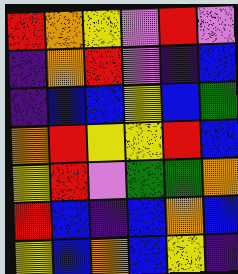[["red", "orange", "yellow", "violet", "red", "violet"], ["indigo", "orange", "red", "violet", "indigo", "blue"], ["indigo", "blue", "blue", "yellow", "blue", "green"], ["orange", "red", "yellow", "yellow", "red", "blue"], ["yellow", "red", "violet", "green", "green", "orange"], ["red", "blue", "indigo", "blue", "orange", "blue"], ["yellow", "blue", "orange", "blue", "yellow", "indigo"]]